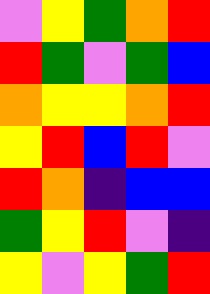[["violet", "yellow", "green", "orange", "red"], ["red", "green", "violet", "green", "blue"], ["orange", "yellow", "yellow", "orange", "red"], ["yellow", "red", "blue", "red", "violet"], ["red", "orange", "indigo", "blue", "blue"], ["green", "yellow", "red", "violet", "indigo"], ["yellow", "violet", "yellow", "green", "red"]]